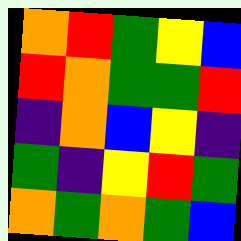[["orange", "red", "green", "yellow", "blue"], ["red", "orange", "green", "green", "red"], ["indigo", "orange", "blue", "yellow", "indigo"], ["green", "indigo", "yellow", "red", "green"], ["orange", "green", "orange", "green", "blue"]]